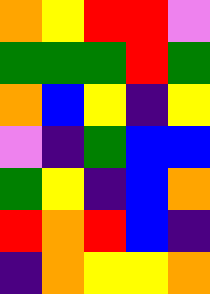[["orange", "yellow", "red", "red", "violet"], ["green", "green", "green", "red", "green"], ["orange", "blue", "yellow", "indigo", "yellow"], ["violet", "indigo", "green", "blue", "blue"], ["green", "yellow", "indigo", "blue", "orange"], ["red", "orange", "red", "blue", "indigo"], ["indigo", "orange", "yellow", "yellow", "orange"]]